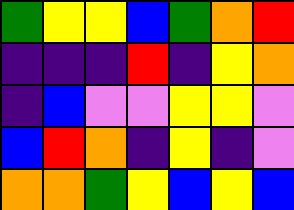[["green", "yellow", "yellow", "blue", "green", "orange", "red"], ["indigo", "indigo", "indigo", "red", "indigo", "yellow", "orange"], ["indigo", "blue", "violet", "violet", "yellow", "yellow", "violet"], ["blue", "red", "orange", "indigo", "yellow", "indigo", "violet"], ["orange", "orange", "green", "yellow", "blue", "yellow", "blue"]]